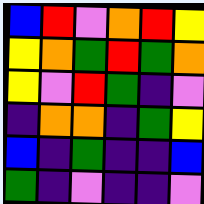[["blue", "red", "violet", "orange", "red", "yellow"], ["yellow", "orange", "green", "red", "green", "orange"], ["yellow", "violet", "red", "green", "indigo", "violet"], ["indigo", "orange", "orange", "indigo", "green", "yellow"], ["blue", "indigo", "green", "indigo", "indigo", "blue"], ["green", "indigo", "violet", "indigo", "indigo", "violet"]]